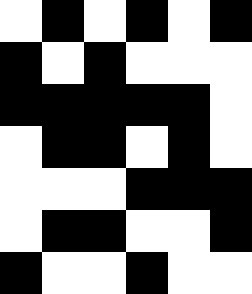[["white", "black", "white", "black", "white", "black"], ["black", "white", "black", "white", "white", "white"], ["black", "black", "black", "black", "black", "white"], ["white", "black", "black", "white", "black", "white"], ["white", "white", "white", "black", "black", "black"], ["white", "black", "black", "white", "white", "black"], ["black", "white", "white", "black", "white", "white"]]